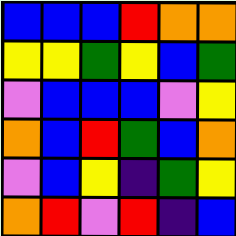[["blue", "blue", "blue", "red", "orange", "orange"], ["yellow", "yellow", "green", "yellow", "blue", "green"], ["violet", "blue", "blue", "blue", "violet", "yellow"], ["orange", "blue", "red", "green", "blue", "orange"], ["violet", "blue", "yellow", "indigo", "green", "yellow"], ["orange", "red", "violet", "red", "indigo", "blue"]]